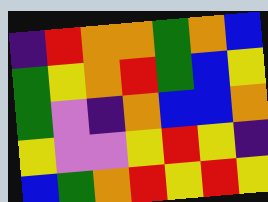[["indigo", "red", "orange", "orange", "green", "orange", "blue"], ["green", "yellow", "orange", "red", "green", "blue", "yellow"], ["green", "violet", "indigo", "orange", "blue", "blue", "orange"], ["yellow", "violet", "violet", "yellow", "red", "yellow", "indigo"], ["blue", "green", "orange", "red", "yellow", "red", "yellow"]]